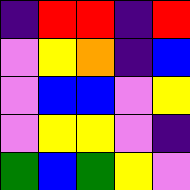[["indigo", "red", "red", "indigo", "red"], ["violet", "yellow", "orange", "indigo", "blue"], ["violet", "blue", "blue", "violet", "yellow"], ["violet", "yellow", "yellow", "violet", "indigo"], ["green", "blue", "green", "yellow", "violet"]]